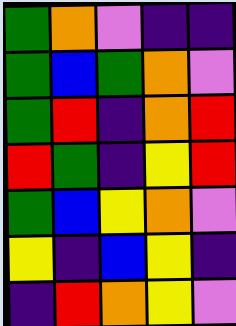[["green", "orange", "violet", "indigo", "indigo"], ["green", "blue", "green", "orange", "violet"], ["green", "red", "indigo", "orange", "red"], ["red", "green", "indigo", "yellow", "red"], ["green", "blue", "yellow", "orange", "violet"], ["yellow", "indigo", "blue", "yellow", "indigo"], ["indigo", "red", "orange", "yellow", "violet"]]